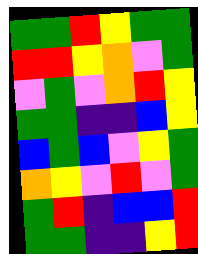[["green", "green", "red", "yellow", "green", "green"], ["red", "red", "yellow", "orange", "violet", "green"], ["violet", "green", "violet", "orange", "red", "yellow"], ["green", "green", "indigo", "indigo", "blue", "yellow"], ["blue", "green", "blue", "violet", "yellow", "green"], ["orange", "yellow", "violet", "red", "violet", "green"], ["green", "red", "indigo", "blue", "blue", "red"], ["green", "green", "indigo", "indigo", "yellow", "red"]]